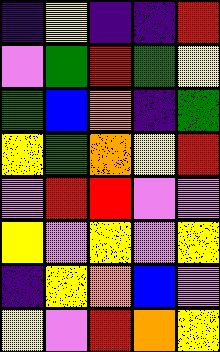[["indigo", "yellow", "indigo", "indigo", "red"], ["violet", "green", "red", "green", "yellow"], ["green", "blue", "orange", "indigo", "green"], ["yellow", "green", "orange", "yellow", "red"], ["violet", "red", "red", "violet", "violet"], ["yellow", "violet", "yellow", "violet", "yellow"], ["indigo", "yellow", "orange", "blue", "violet"], ["yellow", "violet", "red", "orange", "yellow"]]